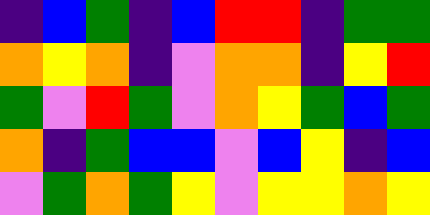[["indigo", "blue", "green", "indigo", "blue", "red", "red", "indigo", "green", "green"], ["orange", "yellow", "orange", "indigo", "violet", "orange", "orange", "indigo", "yellow", "red"], ["green", "violet", "red", "green", "violet", "orange", "yellow", "green", "blue", "green"], ["orange", "indigo", "green", "blue", "blue", "violet", "blue", "yellow", "indigo", "blue"], ["violet", "green", "orange", "green", "yellow", "violet", "yellow", "yellow", "orange", "yellow"]]